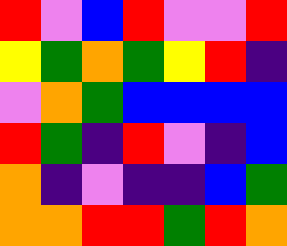[["red", "violet", "blue", "red", "violet", "violet", "red"], ["yellow", "green", "orange", "green", "yellow", "red", "indigo"], ["violet", "orange", "green", "blue", "blue", "blue", "blue"], ["red", "green", "indigo", "red", "violet", "indigo", "blue"], ["orange", "indigo", "violet", "indigo", "indigo", "blue", "green"], ["orange", "orange", "red", "red", "green", "red", "orange"]]